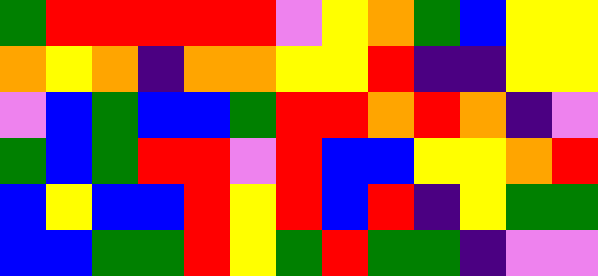[["green", "red", "red", "red", "red", "red", "violet", "yellow", "orange", "green", "blue", "yellow", "yellow"], ["orange", "yellow", "orange", "indigo", "orange", "orange", "yellow", "yellow", "red", "indigo", "indigo", "yellow", "yellow"], ["violet", "blue", "green", "blue", "blue", "green", "red", "red", "orange", "red", "orange", "indigo", "violet"], ["green", "blue", "green", "red", "red", "violet", "red", "blue", "blue", "yellow", "yellow", "orange", "red"], ["blue", "yellow", "blue", "blue", "red", "yellow", "red", "blue", "red", "indigo", "yellow", "green", "green"], ["blue", "blue", "green", "green", "red", "yellow", "green", "red", "green", "green", "indigo", "violet", "violet"]]